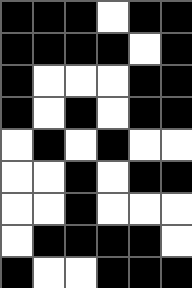[["black", "black", "black", "white", "black", "black"], ["black", "black", "black", "black", "white", "black"], ["black", "white", "white", "white", "black", "black"], ["black", "white", "black", "white", "black", "black"], ["white", "black", "white", "black", "white", "white"], ["white", "white", "black", "white", "black", "black"], ["white", "white", "black", "white", "white", "white"], ["white", "black", "black", "black", "black", "white"], ["black", "white", "white", "black", "black", "black"]]